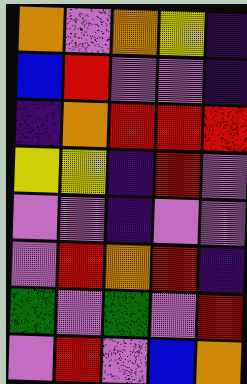[["orange", "violet", "orange", "yellow", "indigo"], ["blue", "red", "violet", "violet", "indigo"], ["indigo", "orange", "red", "red", "red"], ["yellow", "yellow", "indigo", "red", "violet"], ["violet", "violet", "indigo", "violet", "violet"], ["violet", "red", "orange", "red", "indigo"], ["green", "violet", "green", "violet", "red"], ["violet", "red", "violet", "blue", "orange"]]